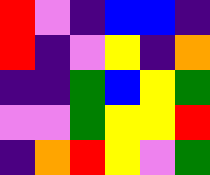[["red", "violet", "indigo", "blue", "blue", "indigo"], ["red", "indigo", "violet", "yellow", "indigo", "orange"], ["indigo", "indigo", "green", "blue", "yellow", "green"], ["violet", "violet", "green", "yellow", "yellow", "red"], ["indigo", "orange", "red", "yellow", "violet", "green"]]